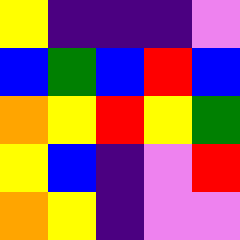[["yellow", "indigo", "indigo", "indigo", "violet"], ["blue", "green", "blue", "red", "blue"], ["orange", "yellow", "red", "yellow", "green"], ["yellow", "blue", "indigo", "violet", "red"], ["orange", "yellow", "indigo", "violet", "violet"]]